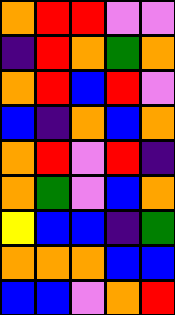[["orange", "red", "red", "violet", "violet"], ["indigo", "red", "orange", "green", "orange"], ["orange", "red", "blue", "red", "violet"], ["blue", "indigo", "orange", "blue", "orange"], ["orange", "red", "violet", "red", "indigo"], ["orange", "green", "violet", "blue", "orange"], ["yellow", "blue", "blue", "indigo", "green"], ["orange", "orange", "orange", "blue", "blue"], ["blue", "blue", "violet", "orange", "red"]]